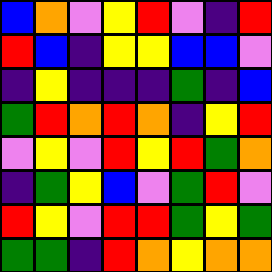[["blue", "orange", "violet", "yellow", "red", "violet", "indigo", "red"], ["red", "blue", "indigo", "yellow", "yellow", "blue", "blue", "violet"], ["indigo", "yellow", "indigo", "indigo", "indigo", "green", "indigo", "blue"], ["green", "red", "orange", "red", "orange", "indigo", "yellow", "red"], ["violet", "yellow", "violet", "red", "yellow", "red", "green", "orange"], ["indigo", "green", "yellow", "blue", "violet", "green", "red", "violet"], ["red", "yellow", "violet", "red", "red", "green", "yellow", "green"], ["green", "green", "indigo", "red", "orange", "yellow", "orange", "orange"]]